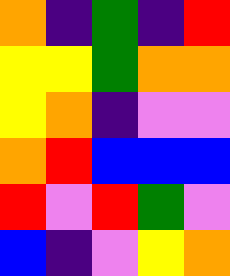[["orange", "indigo", "green", "indigo", "red"], ["yellow", "yellow", "green", "orange", "orange"], ["yellow", "orange", "indigo", "violet", "violet"], ["orange", "red", "blue", "blue", "blue"], ["red", "violet", "red", "green", "violet"], ["blue", "indigo", "violet", "yellow", "orange"]]